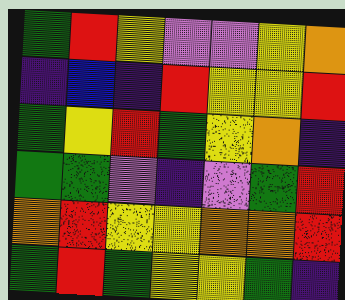[["green", "red", "yellow", "violet", "violet", "yellow", "orange"], ["indigo", "blue", "indigo", "red", "yellow", "yellow", "red"], ["green", "yellow", "red", "green", "yellow", "orange", "indigo"], ["green", "green", "violet", "indigo", "violet", "green", "red"], ["orange", "red", "yellow", "yellow", "orange", "orange", "red"], ["green", "red", "green", "yellow", "yellow", "green", "indigo"]]